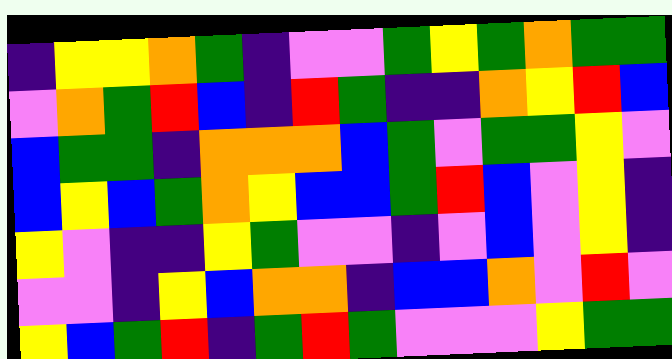[["indigo", "yellow", "yellow", "orange", "green", "indigo", "violet", "violet", "green", "yellow", "green", "orange", "green", "green"], ["violet", "orange", "green", "red", "blue", "indigo", "red", "green", "indigo", "indigo", "orange", "yellow", "red", "blue"], ["blue", "green", "green", "indigo", "orange", "orange", "orange", "blue", "green", "violet", "green", "green", "yellow", "violet"], ["blue", "yellow", "blue", "green", "orange", "yellow", "blue", "blue", "green", "red", "blue", "violet", "yellow", "indigo"], ["yellow", "violet", "indigo", "indigo", "yellow", "green", "violet", "violet", "indigo", "violet", "blue", "violet", "yellow", "indigo"], ["violet", "violet", "indigo", "yellow", "blue", "orange", "orange", "indigo", "blue", "blue", "orange", "violet", "red", "violet"], ["yellow", "blue", "green", "red", "indigo", "green", "red", "green", "violet", "violet", "violet", "yellow", "green", "green"]]